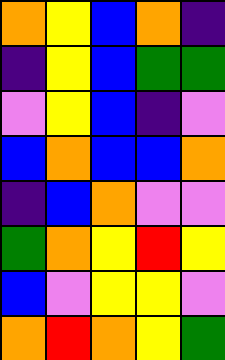[["orange", "yellow", "blue", "orange", "indigo"], ["indigo", "yellow", "blue", "green", "green"], ["violet", "yellow", "blue", "indigo", "violet"], ["blue", "orange", "blue", "blue", "orange"], ["indigo", "blue", "orange", "violet", "violet"], ["green", "orange", "yellow", "red", "yellow"], ["blue", "violet", "yellow", "yellow", "violet"], ["orange", "red", "orange", "yellow", "green"]]